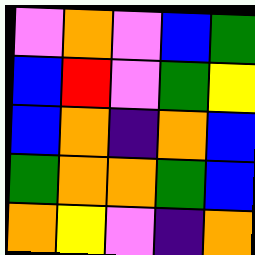[["violet", "orange", "violet", "blue", "green"], ["blue", "red", "violet", "green", "yellow"], ["blue", "orange", "indigo", "orange", "blue"], ["green", "orange", "orange", "green", "blue"], ["orange", "yellow", "violet", "indigo", "orange"]]